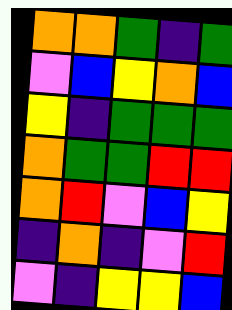[["orange", "orange", "green", "indigo", "green"], ["violet", "blue", "yellow", "orange", "blue"], ["yellow", "indigo", "green", "green", "green"], ["orange", "green", "green", "red", "red"], ["orange", "red", "violet", "blue", "yellow"], ["indigo", "orange", "indigo", "violet", "red"], ["violet", "indigo", "yellow", "yellow", "blue"]]